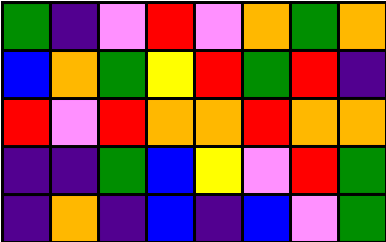[["green", "indigo", "violet", "red", "violet", "orange", "green", "orange"], ["blue", "orange", "green", "yellow", "red", "green", "red", "indigo"], ["red", "violet", "red", "orange", "orange", "red", "orange", "orange"], ["indigo", "indigo", "green", "blue", "yellow", "violet", "red", "green"], ["indigo", "orange", "indigo", "blue", "indigo", "blue", "violet", "green"]]